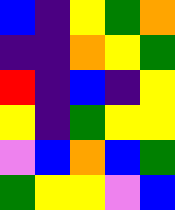[["blue", "indigo", "yellow", "green", "orange"], ["indigo", "indigo", "orange", "yellow", "green"], ["red", "indigo", "blue", "indigo", "yellow"], ["yellow", "indigo", "green", "yellow", "yellow"], ["violet", "blue", "orange", "blue", "green"], ["green", "yellow", "yellow", "violet", "blue"]]